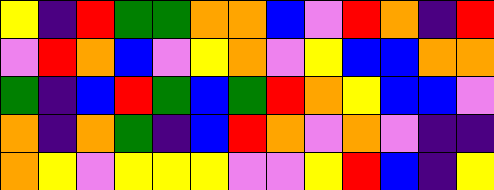[["yellow", "indigo", "red", "green", "green", "orange", "orange", "blue", "violet", "red", "orange", "indigo", "red"], ["violet", "red", "orange", "blue", "violet", "yellow", "orange", "violet", "yellow", "blue", "blue", "orange", "orange"], ["green", "indigo", "blue", "red", "green", "blue", "green", "red", "orange", "yellow", "blue", "blue", "violet"], ["orange", "indigo", "orange", "green", "indigo", "blue", "red", "orange", "violet", "orange", "violet", "indigo", "indigo"], ["orange", "yellow", "violet", "yellow", "yellow", "yellow", "violet", "violet", "yellow", "red", "blue", "indigo", "yellow"]]